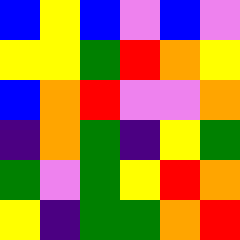[["blue", "yellow", "blue", "violet", "blue", "violet"], ["yellow", "yellow", "green", "red", "orange", "yellow"], ["blue", "orange", "red", "violet", "violet", "orange"], ["indigo", "orange", "green", "indigo", "yellow", "green"], ["green", "violet", "green", "yellow", "red", "orange"], ["yellow", "indigo", "green", "green", "orange", "red"]]